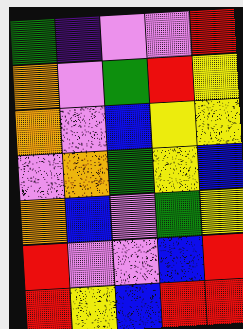[["green", "indigo", "violet", "violet", "red"], ["orange", "violet", "green", "red", "yellow"], ["orange", "violet", "blue", "yellow", "yellow"], ["violet", "orange", "green", "yellow", "blue"], ["orange", "blue", "violet", "green", "yellow"], ["red", "violet", "violet", "blue", "red"], ["red", "yellow", "blue", "red", "red"]]